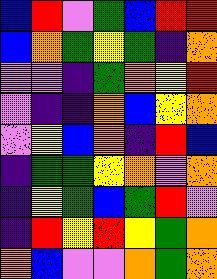[["blue", "red", "violet", "green", "blue", "red", "red"], ["blue", "orange", "green", "yellow", "green", "indigo", "orange"], ["violet", "violet", "indigo", "green", "orange", "yellow", "red"], ["violet", "indigo", "indigo", "orange", "blue", "yellow", "orange"], ["violet", "yellow", "blue", "orange", "indigo", "red", "blue"], ["indigo", "green", "green", "yellow", "orange", "violet", "orange"], ["indigo", "yellow", "green", "blue", "green", "red", "violet"], ["indigo", "red", "yellow", "red", "yellow", "green", "orange"], ["orange", "blue", "violet", "violet", "orange", "green", "orange"]]